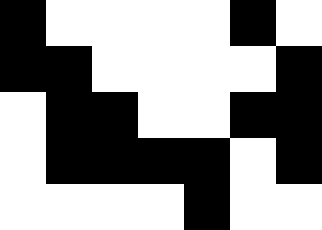[["black", "white", "white", "white", "white", "black", "white"], ["black", "black", "white", "white", "white", "white", "black"], ["white", "black", "black", "white", "white", "black", "black"], ["white", "black", "black", "black", "black", "white", "black"], ["white", "white", "white", "white", "black", "white", "white"]]